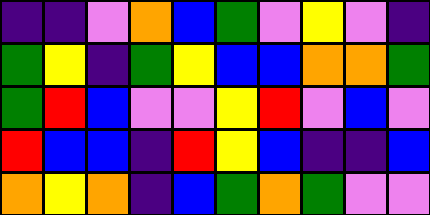[["indigo", "indigo", "violet", "orange", "blue", "green", "violet", "yellow", "violet", "indigo"], ["green", "yellow", "indigo", "green", "yellow", "blue", "blue", "orange", "orange", "green"], ["green", "red", "blue", "violet", "violet", "yellow", "red", "violet", "blue", "violet"], ["red", "blue", "blue", "indigo", "red", "yellow", "blue", "indigo", "indigo", "blue"], ["orange", "yellow", "orange", "indigo", "blue", "green", "orange", "green", "violet", "violet"]]